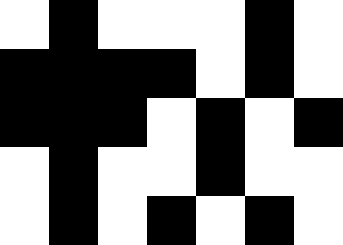[["white", "black", "white", "white", "white", "black", "white"], ["black", "black", "black", "black", "white", "black", "white"], ["black", "black", "black", "white", "black", "white", "black"], ["white", "black", "white", "white", "black", "white", "white"], ["white", "black", "white", "black", "white", "black", "white"]]